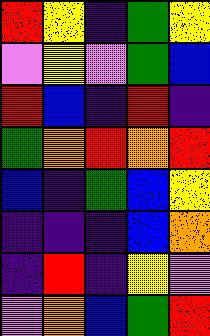[["red", "yellow", "indigo", "green", "yellow"], ["violet", "yellow", "violet", "green", "blue"], ["red", "blue", "indigo", "red", "indigo"], ["green", "orange", "red", "orange", "red"], ["blue", "indigo", "green", "blue", "yellow"], ["indigo", "indigo", "indigo", "blue", "orange"], ["indigo", "red", "indigo", "yellow", "violet"], ["violet", "orange", "blue", "green", "red"]]